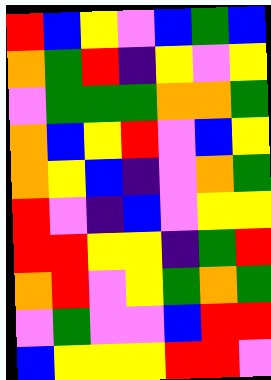[["red", "blue", "yellow", "violet", "blue", "green", "blue"], ["orange", "green", "red", "indigo", "yellow", "violet", "yellow"], ["violet", "green", "green", "green", "orange", "orange", "green"], ["orange", "blue", "yellow", "red", "violet", "blue", "yellow"], ["orange", "yellow", "blue", "indigo", "violet", "orange", "green"], ["red", "violet", "indigo", "blue", "violet", "yellow", "yellow"], ["red", "red", "yellow", "yellow", "indigo", "green", "red"], ["orange", "red", "violet", "yellow", "green", "orange", "green"], ["violet", "green", "violet", "violet", "blue", "red", "red"], ["blue", "yellow", "yellow", "yellow", "red", "red", "violet"]]